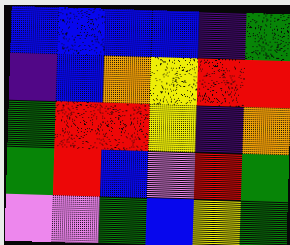[["blue", "blue", "blue", "blue", "indigo", "green"], ["indigo", "blue", "orange", "yellow", "red", "red"], ["green", "red", "red", "yellow", "indigo", "orange"], ["green", "red", "blue", "violet", "red", "green"], ["violet", "violet", "green", "blue", "yellow", "green"]]